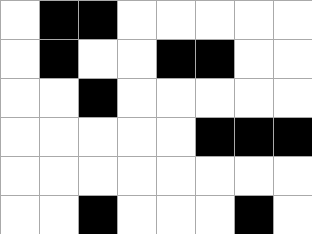[["white", "black", "black", "white", "white", "white", "white", "white"], ["white", "black", "white", "white", "black", "black", "white", "white"], ["white", "white", "black", "white", "white", "white", "white", "white"], ["white", "white", "white", "white", "white", "black", "black", "black"], ["white", "white", "white", "white", "white", "white", "white", "white"], ["white", "white", "black", "white", "white", "white", "black", "white"]]